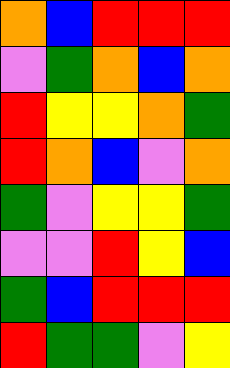[["orange", "blue", "red", "red", "red"], ["violet", "green", "orange", "blue", "orange"], ["red", "yellow", "yellow", "orange", "green"], ["red", "orange", "blue", "violet", "orange"], ["green", "violet", "yellow", "yellow", "green"], ["violet", "violet", "red", "yellow", "blue"], ["green", "blue", "red", "red", "red"], ["red", "green", "green", "violet", "yellow"]]